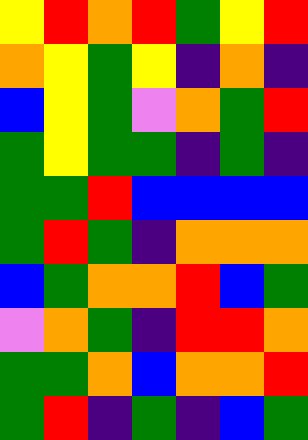[["yellow", "red", "orange", "red", "green", "yellow", "red"], ["orange", "yellow", "green", "yellow", "indigo", "orange", "indigo"], ["blue", "yellow", "green", "violet", "orange", "green", "red"], ["green", "yellow", "green", "green", "indigo", "green", "indigo"], ["green", "green", "red", "blue", "blue", "blue", "blue"], ["green", "red", "green", "indigo", "orange", "orange", "orange"], ["blue", "green", "orange", "orange", "red", "blue", "green"], ["violet", "orange", "green", "indigo", "red", "red", "orange"], ["green", "green", "orange", "blue", "orange", "orange", "red"], ["green", "red", "indigo", "green", "indigo", "blue", "green"]]